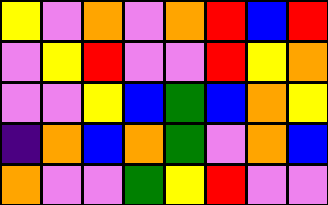[["yellow", "violet", "orange", "violet", "orange", "red", "blue", "red"], ["violet", "yellow", "red", "violet", "violet", "red", "yellow", "orange"], ["violet", "violet", "yellow", "blue", "green", "blue", "orange", "yellow"], ["indigo", "orange", "blue", "orange", "green", "violet", "orange", "blue"], ["orange", "violet", "violet", "green", "yellow", "red", "violet", "violet"]]